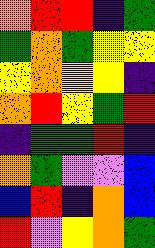[["orange", "red", "red", "indigo", "green"], ["green", "orange", "green", "yellow", "yellow"], ["yellow", "orange", "yellow", "yellow", "indigo"], ["orange", "red", "yellow", "green", "red"], ["indigo", "green", "green", "red", "indigo"], ["orange", "green", "violet", "violet", "blue"], ["blue", "red", "indigo", "orange", "blue"], ["red", "violet", "yellow", "orange", "green"]]